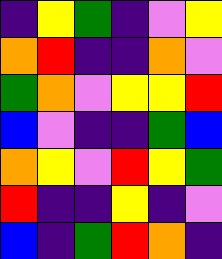[["indigo", "yellow", "green", "indigo", "violet", "yellow"], ["orange", "red", "indigo", "indigo", "orange", "violet"], ["green", "orange", "violet", "yellow", "yellow", "red"], ["blue", "violet", "indigo", "indigo", "green", "blue"], ["orange", "yellow", "violet", "red", "yellow", "green"], ["red", "indigo", "indigo", "yellow", "indigo", "violet"], ["blue", "indigo", "green", "red", "orange", "indigo"]]